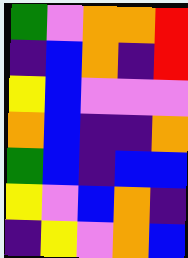[["green", "violet", "orange", "orange", "red"], ["indigo", "blue", "orange", "indigo", "red"], ["yellow", "blue", "violet", "violet", "violet"], ["orange", "blue", "indigo", "indigo", "orange"], ["green", "blue", "indigo", "blue", "blue"], ["yellow", "violet", "blue", "orange", "indigo"], ["indigo", "yellow", "violet", "orange", "blue"]]